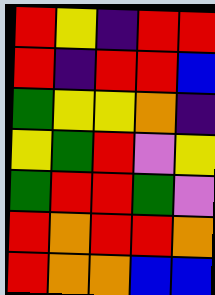[["red", "yellow", "indigo", "red", "red"], ["red", "indigo", "red", "red", "blue"], ["green", "yellow", "yellow", "orange", "indigo"], ["yellow", "green", "red", "violet", "yellow"], ["green", "red", "red", "green", "violet"], ["red", "orange", "red", "red", "orange"], ["red", "orange", "orange", "blue", "blue"]]